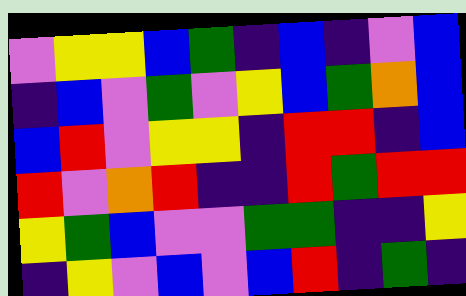[["violet", "yellow", "yellow", "blue", "green", "indigo", "blue", "indigo", "violet", "blue"], ["indigo", "blue", "violet", "green", "violet", "yellow", "blue", "green", "orange", "blue"], ["blue", "red", "violet", "yellow", "yellow", "indigo", "red", "red", "indigo", "blue"], ["red", "violet", "orange", "red", "indigo", "indigo", "red", "green", "red", "red"], ["yellow", "green", "blue", "violet", "violet", "green", "green", "indigo", "indigo", "yellow"], ["indigo", "yellow", "violet", "blue", "violet", "blue", "red", "indigo", "green", "indigo"]]